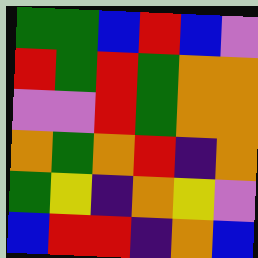[["green", "green", "blue", "red", "blue", "violet"], ["red", "green", "red", "green", "orange", "orange"], ["violet", "violet", "red", "green", "orange", "orange"], ["orange", "green", "orange", "red", "indigo", "orange"], ["green", "yellow", "indigo", "orange", "yellow", "violet"], ["blue", "red", "red", "indigo", "orange", "blue"]]